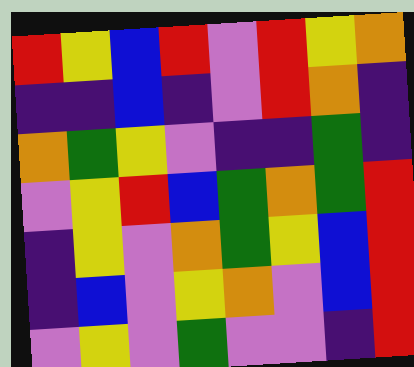[["red", "yellow", "blue", "red", "violet", "red", "yellow", "orange"], ["indigo", "indigo", "blue", "indigo", "violet", "red", "orange", "indigo"], ["orange", "green", "yellow", "violet", "indigo", "indigo", "green", "indigo"], ["violet", "yellow", "red", "blue", "green", "orange", "green", "red"], ["indigo", "yellow", "violet", "orange", "green", "yellow", "blue", "red"], ["indigo", "blue", "violet", "yellow", "orange", "violet", "blue", "red"], ["violet", "yellow", "violet", "green", "violet", "violet", "indigo", "red"]]